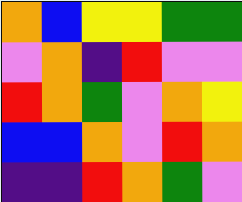[["orange", "blue", "yellow", "yellow", "green", "green"], ["violet", "orange", "indigo", "red", "violet", "violet"], ["red", "orange", "green", "violet", "orange", "yellow"], ["blue", "blue", "orange", "violet", "red", "orange"], ["indigo", "indigo", "red", "orange", "green", "violet"]]